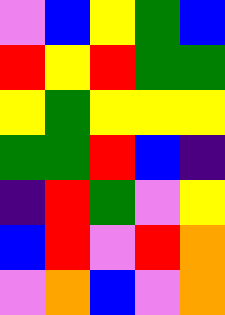[["violet", "blue", "yellow", "green", "blue"], ["red", "yellow", "red", "green", "green"], ["yellow", "green", "yellow", "yellow", "yellow"], ["green", "green", "red", "blue", "indigo"], ["indigo", "red", "green", "violet", "yellow"], ["blue", "red", "violet", "red", "orange"], ["violet", "orange", "blue", "violet", "orange"]]